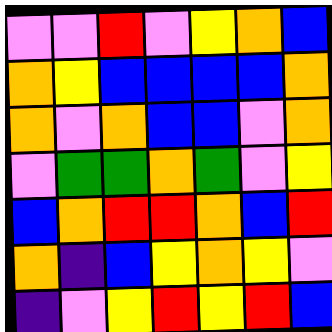[["violet", "violet", "red", "violet", "yellow", "orange", "blue"], ["orange", "yellow", "blue", "blue", "blue", "blue", "orange"], ["orange", "violet", "orange", "blue", "blue", "violet", "orange"], ["violet", "green", "green", "orange", "green", "violet", "yellow"], ["blue", "orange", "red", "red", "orange", "blue", "red"], ["orange", "indigo", "blue", "yellow", "orange", "yellow", "violet"], ["indigo", "violet", "yellow", "red", "yellow", "red", "blue"]]